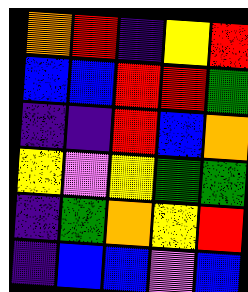[["orange", "red", "indigo", "yellow", "red"], ["blue", "blue", "red", "red", "green"], ["indigo", "indigo", "red", "blue", "orange"], ["yellow", "violet", "yellow", "green", "green"], ["indigo", "green", "orange", "yellow", "red"], ["indigo", "blue", "blue", "violet", "blue"]]